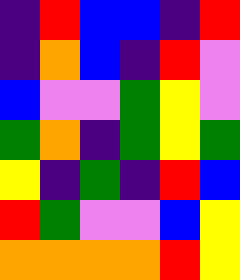[["indigo", "red", "blue", "blue", "indigo", "red"], ["indigo", "orange", "blue", "indigo", "red", "violet"], ["blue", "violet", "violet", "green", "yellow", "violet"], ["green", "orange", "indigo", "green", "yellow", "green"], ["yellow", "indigo", "green", "indigo", "red", "blue"], ["red", "green", "violet", "violet", "blue", "yellow"], ["orange", "orange", "orange", "orange", "red", "yellow"]]